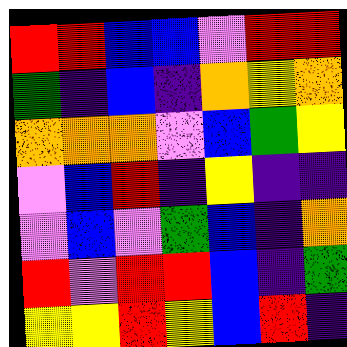[["red", "red", "blue", "blue", "violet", "red", "red"], ["green", "indigo", "blue", "indigo", "orange", "yellow", "orange"], ["orange", "orange", "orange", "violet", "blue", "green", "yellow"], ["violet", "blue", "red", "indigo", "yellow", "indigo", "indigo"], ["violet", "blue", "violet", "green", "blue", "indigo", "orange"], ["red", "violet", "red", "red", "blue", "indigo", "green"], ["yellow", "yellow", "red", "yellow", "blue", "red", "indigo"]]